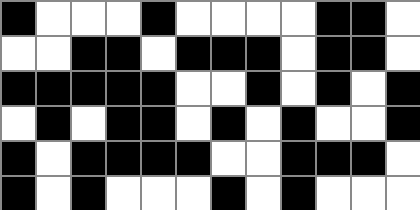[["black", "white", "white", "white", "black", "white", "white", "white", "white", "black", "black", "white"], ["white", "white", "black", "black", "white", "black", "black", "black", "white", "black", "black", "white"], ["black", "black", "black", "black", "black", "white", "white", "black", "white", "black", "white", "black"], ["white", "black", "white", "black", "black", "white", "black", "white", "black", "white", "white", "black"], ["black", "white", "black", "black", "black", "black", "white", "white", "black", "black", "black", "white"], ["black", "white", "black", "white", "white", "white", "black", "white", "black", "white", "white", "white"]]